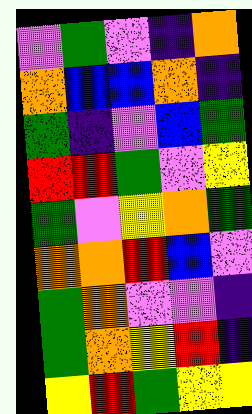[["violet", "green", "violet", "indigo", "orange"], ["orange", "blue", "blue", "orange", "indigo"], ["green", "indigo", "violet", "blue", "green"], ["red", "red", "green", "violet", "yellow"], ["green", "violet", "yellow", "orange", "green"], ["orange", "orange", "red", "blue", "violet"], ["green", "orange", "violet", "violet", "indigo"], ["green", "orange", "yellow", "red", "indigo"], ["yellow", "red", "green", "yellow", "yellow"]]